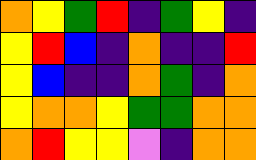[["orange", "yellow", "green", "red", "indigo", "green", "yellow", "indigo"], ["yellow", "red", "blue", "indigo", "orange", "indigo", "indigo", "red"], ["yellow", "blue", "indigo", "indigo", "orange", "green", "indigo", "orange"], ["yellow", "orange", "orange", "yellow", "green", "green", "orange", "orange"], ["orange", "red", "yellow", "yellow", "violet", "indigo", "orange", "orange"]]